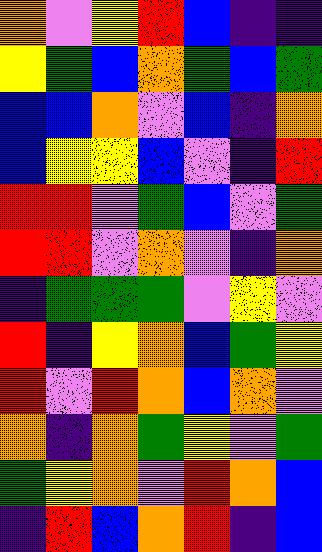[["orange", "violet", "yellow", "red", "blue", "indigo", "indigo"], ["yellow", "green", "blue", "orange", "green", "blue", "green"], ["blue", "blue", "orange", "violet", "blue", "indigo", "orange"], ["blue", "yellow", "yellow", "blue", "violet", "indigo", "red"], ["red", "red", "violet", "green", "blue", "violet", "green"], ["red", "red", "violet", "orange", "violet", "indigo", "orange"], ["indigo", "green", "green", "green", "violet", "yellow", "violet"], ["red", "indigo", "yellow", "orange", "blue", "green", "yellow"], ["red", "violet", "red", "orange", "blue", "orange", "violet"], ["orange", "indigo", "orange", "green", "yellow", "violet", "green"], ["green", "yellow", "orange", "violet", "red", "orange", "blue"], ["indigo", "red", "blue", "orange", "red", "indigo", "blue"]]